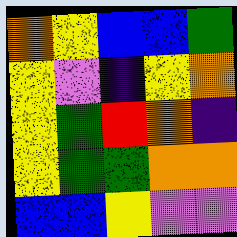[["orange", "yellow", "blue", "blue", "green"], ["yellow", "violet", "indigo", "yellow", "orange"], ["yellow", "green", "red", "orange", "indigo"], ["yellow", "green", "green", "orange", "orange"], ["blue", "blue", "yellow", "violet", "violet"]]